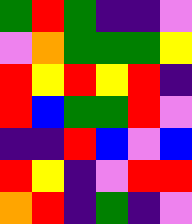[["green", "red", "green", "indigo", "indigo", "violet"], ["violet", "orange", "green", "green", "green", "yellow"], ["red", "yellow", "red", "yellow", "red", "indigo"], ["red", "blue", "green", "green", "red", "violet"], ["indigo", "indigo", "red", "blue", "violet", "blue"], ["red", "yellow", "indigo", "violet", "red", "red"], ["orange", "red", "indigo", "green", "indigo", "violet"]]